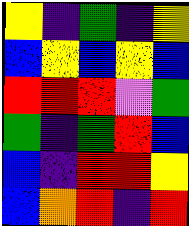[["yellow", "indigo", "green", "indigo", "yellow"], ["blue", "yellow", "blue", "yellow", "blue"], ["red", "red", "red", "violet", "green"], ["green", "indigo", "green", "red", "blue"], ["blue", "indigo", "red", "red", "yellow"], ["blue", "orange", "red", "indigo", "red"]]